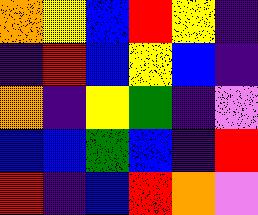[["orange", "yellow", "blue", "red", "yellow", "indigo"], ["indigo", "red", "blue", "yellow", "blue", "indigo"], ["orange", "indigo", "yellow", "green", "indigo", "violet"], ["blue", "blue", "green", "blue", "indigo", "red"], ["red", "indigo", "blue", "red", "orange", "violet"]]